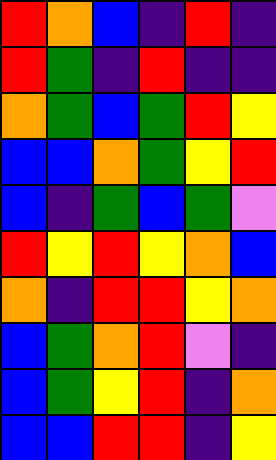[["red", "orange", "blue", "indigo", "red", "indigo"], ["red", "green", "indigo", "red", "indigo", "indigo"], ["orange", "green", "blue", "green", "red", "yellow"], ["blue", "blue", "orange", "green", "yellow", "red"], ["blue", "indigo", "green", "blue", "green", "violet"], ["red", "yellow", "red", "yellow", "orange", "blue"], ["orange", "indigo", "red", "red", "yellow", "orange"], ["blue", "green", "orange", "red", "violet", "indigo"], ["blue", "green", "yellow", "red", "indigo", "orange"], ["blue", "blue", "red", "red", "indigo", "yellow"]]